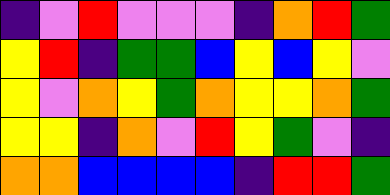[["indigo", "violet", "red", "violet", "violet", "violet", "indigo", "orange", "red", "green"], ["yellow", "red", "indigo", "green", "green", "blue", "yellow", "blue", "yellow", "violet"], ["yellow", "violet", "orange", "yellow", "green", "orange", "yellow", "yellow", "orange", "green"], ["yellow", "yellow", "indigo", "orange", "violet", "red", "yellow", "green", "violet", "indigo"], ["orange", "orange", "blue", "blue", "blue", "blue", "indigo", "red", "red", "green"]]